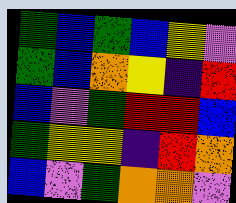[["green", "blue", "green", "blue", "yellow", "violet"], ["green", "blue", "orange", "yellow", "indigo", "red"], ["blue", "violet", "green", "red", "red", "blue"], ["green", "yellow", "yellow", "indigo", "red", "orange"], ["blue", "violet", "green", "orange", "orange", "violet"]]